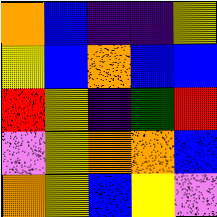[["orange", "blue", "indigo", "indigo", "yellow"], ["yellow", "blue", "orange", "blue", "blue"], ["red", "yellow", "indigo", "green", "red"], ["violet", "yellow", "orange", "orange", "blue"], ["orange", "yellow", "blue", "yellow", "violet"]]